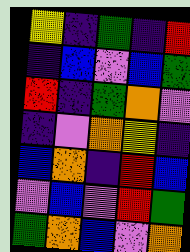[["yellow", "indigo", "green", "indigo", "red"], ["indigo", "blue", "violet", "blue", "green"], ["red", "indigo", "green", "orange", "violet"], ["indigo", "violet", "orange", "yellow", "indigo"], ["blue", "orange", "indigo", "red", "blue"], ["violet", "blue", "violet", "red", "green"], ["green", "orange", "blue", "violet", "orange"]]